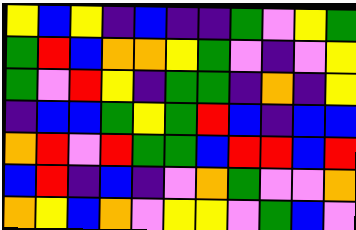[["yellow", "blue", "yellow", "indigo", "blue", "indigo", "indigo", "green", "violet", "yellow", "green"], ["green", "red", "blue", "orange", "orange", "yellow", "green", "violet", "indigo", "violet", "yellow"], ["green", "violet", "red", "yellow", "indigo", "green", "green", "indigo", "orange", "indigo", "yellow"], ["indigo", "blue", "blue", "green", "yellow", "green", "red", "blue", "indigo", "blue", "blue"], ["orange", "red", "violet", "red", "green", "green", "blue", "red", "red", "blue", "red"], ["blue", "red", "indigo", "blue", "indigo", "violet", "orange", "green", "violet", "violet", "orange"], ["orange", "yellow", "blue", "orange", "violet", "yellow", "yellow", "violet", "green", "blue", "violet"]]